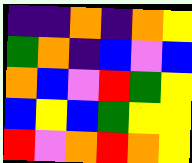[["indigo", "indigo", "orange", "indigo", "orange", "yellow"], ["green", "orange", "indigo", "blue", "violet", "blue"], ["orange", "blue", "violet", "red", "green", "yellow"], ["blue", "yellow", "blue", "green", "yellow", "yellow"], ["red", "violet", "orange", "red", "orange", "yellow"]]